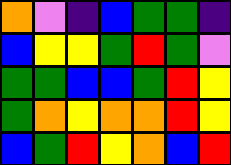[["orange", "violet", "indigo", "blue", "green", "green", "indigo"], ["blue", "yellow", "yellow", "green", "red", "green", "violet"], ["green", "green", "blue", "blue", "green", "red", "yellow"], ["green", "orange", "yellow", "orange", "orange", "red", "yellow"], ["blue", "green", "red", "yellow", "orange", "blue", "red"]]